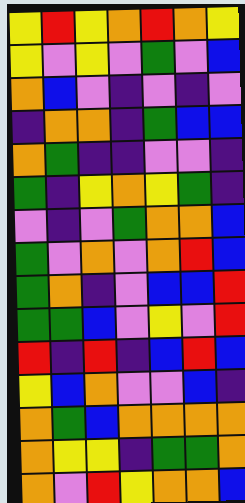[["yellow", "red", "yellow", "orange", "red", "orange", "yellow"], ["yellow", "violet", "yellow", "violet", "green", "violet", "blue"], ["orange", "blue", "violet", "indigo", "violet", "indigo", "violet"], ["indigo", "orange", "orange", "indigo", "green", "blue", "blue"], ["orange", "green", "indigo", "indigo", "violet", "violet", "indigo"], ["green", "indigo", "yellow", "orange", "yellow", "green", "indigo"], ["violet", "indigo", "violet", "green", "orange", "orange", "blue"], ["green", "violet", "orange", "violet", "orange", "red", "blue"], ["green", "orange", "indigo", "violet", "blue", "blue", "red"], ["green", "green", "blue", "violet", "yellow", "violet", "red"], ["red", "indigo", "red", "indigo", "blue", "red", "blue"], ["yellow", "blue", "orange", "violet", "violet", "blue", "indigo"], ["orange", "green", "blue", "orange", "orange", "orange", "orange"], ["orange", "yellow", "yellow", "indigo", "green", "green", "orange"], ["orange", "violet", "red", "yellow", "orange", "orange", "blue"]]